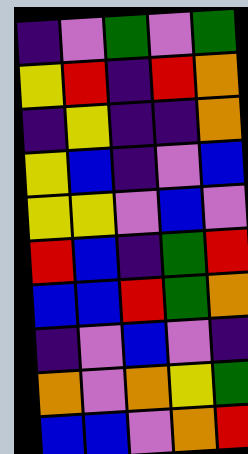[["indigo", "violet", "green", "violet", "green"], ["yellow", "red", "indigo", "red", "orange"], ["indigo", "yellow", "indigo", "indigo", "orange"], ["yellow", "blue", "indigo", "violet", "blue"], ["yellow", "yellow", "violet", "blue", "violet"], ["red", "blue", "indigo", "green", "red"], ["blue", "blue", "red", "green", "orange"], ["indigo", "violet", "blue", "violet", "indigo"], ["orange", "violet", "orange", "yellow", "green"], ["blue", "blue", "violet", "orange", "red"]]